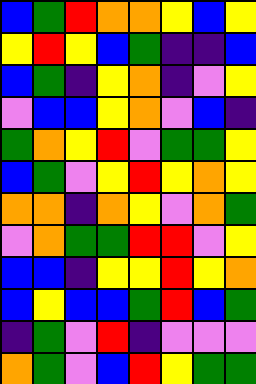[["blue", "green", "red", "orange", "orange", "yellow", "blue", "yellow"], ["yellow", "red", "yellow", "blue", "green", "indigo", "indigo", "blue"], ["blue", "green", "indigo", "yellow", "orange", "indigo", "violet", "yellow"], ["violet", "blue", "blue", "yellow", "orange", "violet", "blue", "indigo"], ["green", "orange", "yellow", "red", "violet", "green", "green", "yellow"], ["blue", "green", "violet", "yellow", "red", "yellow", "orange", "yellow"], ["orange", "orange", "indigo", "orange", "yellow", "violet", "orange", "green"], ["violet", "orange", "green", "green", "red", "red", "violet", "yellow"], ["blue", "blue", "indigo", "yellow", "yellow", "red", "yellow", "orange"], ["blue", "yellow", "blue", "blue", "green", "red", "blue", "green"], ["indigo", "green", "violet", "red", "indigo", "violet", "violet", "violet"], ["orange", "green", "violet", "blue", "red", "yellow", "green", "green"]]